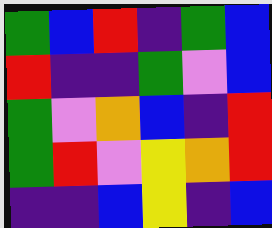[["green", "blue", "red", "indigo", "green", "blue"], ["red", "indigo", "indigo", "green", "violet", "blue"], ["green", "violet", "orange", "blue", "indigo", "red"], ["green", "red", "violet", "yellow", "orange", "red"], ["indigo", "indigo", "blue", "yellow", "indigo", "blue"]]